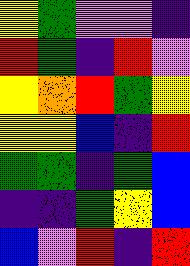[["yellow", "green", "violet", "violet", "indigo"], ["red", "green", "indigo", "red", "violet"], ["yellow", "orange", "red", "green", "yellow"], ["yellow", "yellow", "blue", "indigo", "red"], ["green", "green", "indigo", "green", "blue"], ["indigo", "indigo", "green", "yellow", "blue"], ["blue", "violet", "red", "indigo", "red"]]